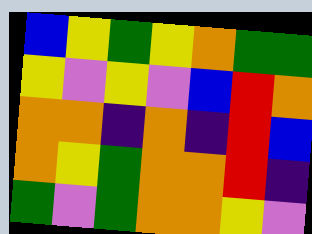[["blue", "yellow", "green", "yellow", "orange", "green", "green"], ["yellow", "violet", "yellow", "violet", "blue", "red", "orange"], ["orange", "orange", "indigo", "orange", "indigo", "red", "blue"], ["orange", "yellow", "green", "orange", "orange", "red", "indigo"], ["green", "violet", "green", "orange", "orange", "yellow", "violet"]]